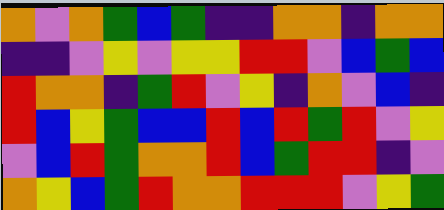[["orange", "violet", "orange", "green", "blue", "green", "indigo", "indigo", "orange", "orange", "indigo", "orange", "orange"], ["indigo", "indigo", "violet", "yellow", "violet", "yellow", "yellow", "red", "red", "violet", "blue", "green", "blue"], ["red", "orange", "orange", "indigo", "green", "red", "violet", "yellow", "indigo", "orange", "violet", "blue", "indigo"], ["red", "blue", "yellow", "green", "blue", "blue", "red", "blue", "red", "green", "red", "violet", "yellow"], ["violet", "blue", "red", "green", "orange", "orange", "red", "blue", "green", "red", "red", "indigo", "violet"], ["orange", "yellow", "blue", "green", "red", "orange", "orange", "red", "red", "red", "violet", "yellow", "green"]]